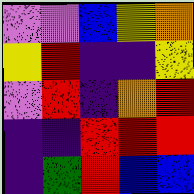[["violet", "violet", "blue", "yellow", "orange"], ["yellow", "red", "indigo", "indigo", "yellow"], ["violet", "red", "indigo", "orange", "red"], ["indigo", "indigo", "red", "red", "red"], ["indigo", "green", "red", "blue", "blue"]]